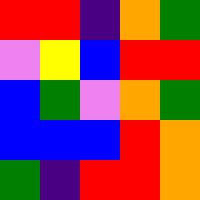[["red", "red", "indigo", "orange", "green"], ["violet", "yellow", "blue", "red", "red"], ["blue", "green", "violet", "orange", "green"], ["blue", "blue", "blue", "red", "orange"], ["green", "indigo", "red", "red", "orange"]]